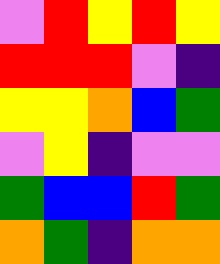[["violet", "red", "yellow", "red", "yellow"], ["red", "red", "red", "violet", "indigo"], ["yellow", "yellow", "orange", "blue", "green"], ["violet", "yellow", "indigo", "violet", "violet"], ["green", "blue", "blue", "red", "green"], ["orange", "green", "indigo", "orange", "orange"]]